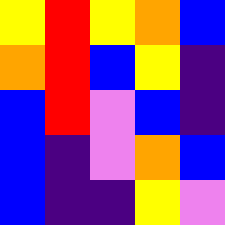[["yellow", "red", "yellow", "orange", "blue"], ["orange", "red", "blue", "yellow", "indigo"], ["blue", "red", "violet", "blue", "indigo"], ["blue", "indigo", "violet", "orange", "blue"], ["blue", "indigo", "indigo", "yellow", "violet"]]